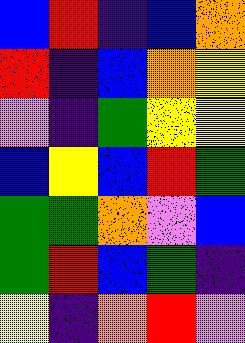[["blue", "red", "indigo", "blue", "orange"], ["red", "indigo", "blue", "orange", "yellow"], ["violet", "indigo", "green", "yellow", "yellow"], ["blue", "yellow", "blue", "red", "green"], ["green", "green", "orange", "violet", "blue"], ["green", "red", "blue", "green", "indigo"], ["yellow", "indigo", "orange", "red", "violet"]]